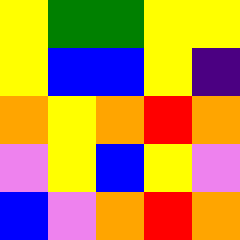[["yellow", "green", "green", "yellow", "yellow"], ["yellow", "blue", "blue", "yellow", "indigo"], ["orange", "yellow", "orange", "red", "orange"], ["violet", "yellow", "blue", "yellow", "violet"], ["blue", "violet", "orange", "red", "orange"]]